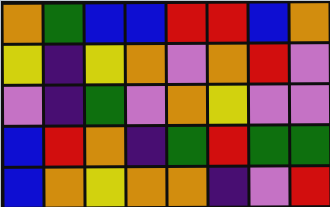[["orange", "green", "blue", "blue", "red", "red", "blue", "orange"], ["yellow", "indigo", "yellow", "orange", "violet", "orange", "red", "violet"], ["violet", "indigo", "green", "violet", "orange", "yellow", "violet", "violet"], ["blue", "red", "orange", "indigo", "green", "red", "green", "green"], ["blue", "orange", "yellow", "orange", "orange", "indigo", "violet", "red"]]